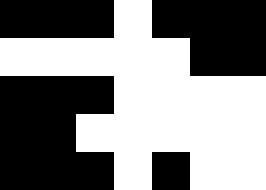[["black", "black", "black", "white", "black", "black", "black"], ["white", "white", "white", "white", "white", "black", "black"], ["black", "black", "black", "white", "white", "white", "white"], ["black", "black", "white", "white", "white", "white", "white"], ["black", "black", "black", "white", "black", "white", "white"]]